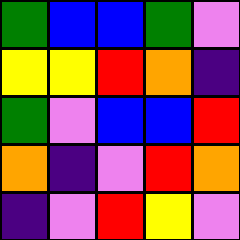[["green", "blue", "blue", "green", "violet"], ["yellow", "yellow", "red", "orange", "indigo"], ["green", "violet", "blue", "blue", "red"], ["orange", "indigo", "violet", "red", "orange"], ["indigo", "violet", "red", "yellow", "violet"]]